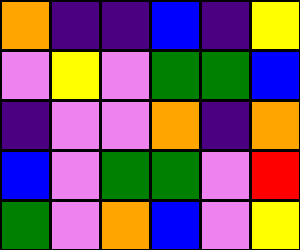[["orange", "indigo", "indigo", "blue", "indigo", "yellow"], ["violet", "yellow", "violet", "green", "green", "blue"], ["indigo", "violet", "violet", "orange", "indigo", "orange"], ["blue", "violet", "green", "green", "violet", "red"], ["green", "violet", "orange", "blue", "violet", "yellow"]]